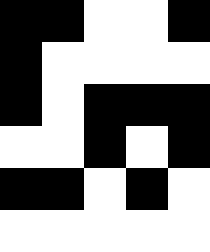[["black", "black", "white", "white", "black"], ["black", "white", "white", "white", "white"], ["black", "white", "black", "black", "black"], ["white", "white", "black", "white", "black"], ["black", "black", "white", "black", "white"], ["white", "white", "white", "white", "white"]]